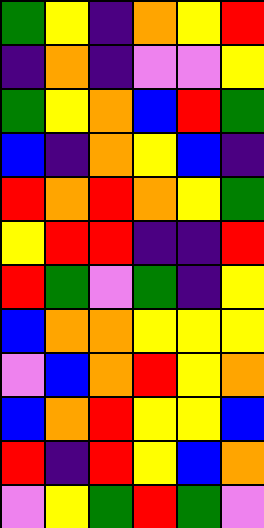[["green", "yellow", "indigo", "orange", "yellow", "red"], ["indigo", "orange", "indigo", "violet", "violet", "yellow"], ["green", "yellow", "orange", "blue", "red", "green"], ["blue", "indigo", "orange", "yellow", "blue", "indigo"], ["red", "orange", "red", "orange", "yellow", "green"], ["yellow", "red", "red", "indigo", "indigo", "red"], ["red", "green", "violet", "green", "indigo", "yellow"], ["blue", "orange", "orange", "yellow", "yellow", "yellow"], ["violet", "blue", "orange", "red", "yellow", "orange"], ["blue", "orange", "red", "yellow", "yellow", "blue"], ["red", "indigo", "red", "yellow", "blue", "orange"], ["violet", "yellow", "green", "red", "green", "violet"]]